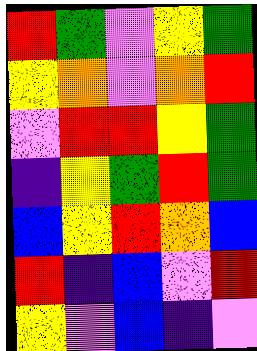[["red", "green", "violet", "yellow", "green"], ["yellow", "orange", "violet", "orange", "red"], ["violet", "red", "red", "yellow", "green"], ["indigo", "yellow", "green", "red", "green"], ["blue", "yellow", "red", "orange", "blue"], ["red", "indigo", "blue", "violet", "red"], ["yellow", "violet", "blue", "indigo", "violet"]]